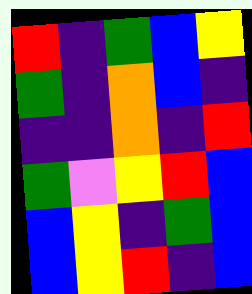[["red", "indigo", "green", "blue", "yellow"], ["green", "indigo", "orange", "blue", "indigo"], ["indigo", "indigo", "orange", "indigo", "red"], ["green", "violet", "yellow", "red", "blue"], ["blue", "yellow", "indigo", "green", "blue"], ["blue", "yellow", "red", "indigo", "blue"]]